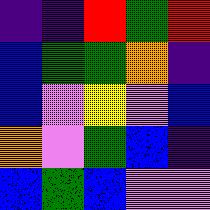[["indigo", "indigo", "red", "green", "red"], ["blue", "green", "green", "orange", "indigo"], ["blue", "violet", "yellow", "violet", "blue"], ["orange", "violet", "green", "blue", "indigo"], ["blue", "green", "blue", "violet", "violet"]]